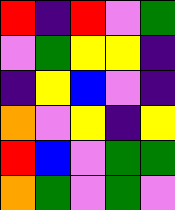[["red", "indigo", "red", "violet", "green"], ["violet", "green", "yellow", "yellow", "indigo"], ["indigo", "yellow", "blue", "violet", "indigo"], ["orange", "violet", "yellow", "indigo", "yellow"], ["red", "blue", "violet", "green", "green"], ["orange", "green", "violet", "green", "violet"]]